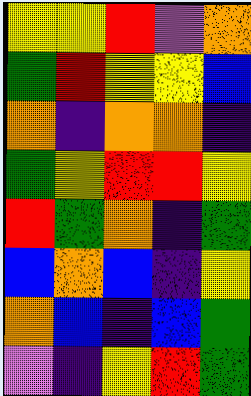[["yellow", "yellow", "red", "violet", "orange"], ["green", "red", "yellow", "yellow", "blue"], ["orange", "indigo", "orange", "orange", "indigo"], ["green", "yellow", "red", "red", "yellow"], ["red", "green", "orange", "indigo", "green"], ["blue", "orange", "blue", "indigo", "yellow"], ["orange", "blue", "indigo", "blue", "green"], ["violet", "indigo", "yellow", "red", "green"]]